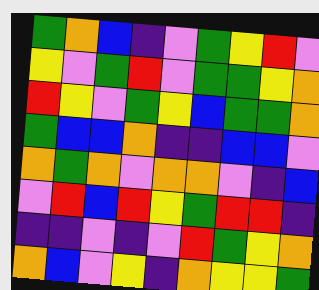[["green", "orange", "blue", "indigo", "violet", "green", "yellow", "red", "violet"], ["yellow", "violet", "green", "red", "violet", "green", "green", "yellow", "orange"], ["red", "yellow", "violet", "green", "yellow", "blue", "green", "green", "orange"], ["green", "blue", "blue", "orange", "indigo", "indigo", "blue", "blue", "violet"], ["orange", "green", "orange", "violet", "orange", "orange", "violet", "indigo", "blue"], ["violet", "red", "blue", "red", "yellow", "green", "red", "red", "indigo"], ["indigo", "indigo", "violet", "indigo", "violet", "red", "green", "yellow", "orange"], ["orange", "blue", "violet", "yellow", "indigo", "orange", "yellow", "yellow", "green"]]